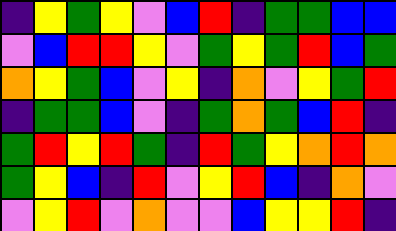[["indigo", "yellow", "green", "yellow", "violet", "blue", "red", "indigo", "green", "green", "blue", "blue"], ["violet", "blue", "red", "red", "yellow", "violet", "green", "yellow", "green", "red", "blue", "green"], ["orange", "yellow", "green", "blue", "violet", "yellow", "indigo", "orange", "violet", "yellow", "green", "red"], ["indigo", "green", "green", "blue", "violet", "indigo", "green", "orange", "green", "blue", "red", "indigo"], ["green", "red", "yellow", "red", "green", "indigo", "red", "green", "yellow", "orange", "red", "orange"], ["green", "yellow", "blue", "indigo", "red", "violet", "yellow", "red", "blue", "indigo", "orange", "violet"], ["violet", "yellow", "red", "violet", "orange", "violet", "violet", "blue", "yellow", "yellow", "red", "indigo"]]